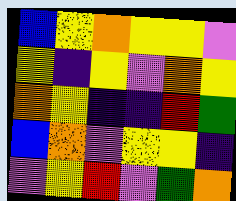[["blue", "yellow", "orange", "yellow", "yellow", "violet"], ["yellow", "indigo", "yellow", "violet", "orange", "yellow"], ["orange", "yellow", "indigo", "indigo", "red", "green"], ["blue", "orange", "violet", "yellow", "yellow", "indigo"], ["violet", "yellow", "red", "violet", "green", "orange"]]